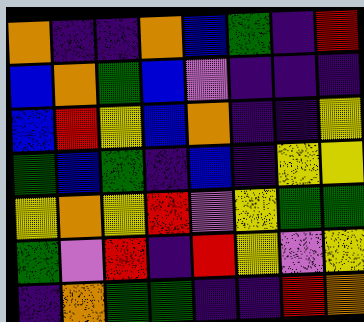[["orange", "indigo", "indigo", "orange", "blue", "green", "indigo", "red"], ["blue", "orange", "green", "blue", "violet", "indigo", "indigo", "indigo"], ["blue", "red", "yellow", "blue", "orange", "indigo", "indigo", "yellow"], ["green", "blue", "green", "indigo", "blue", "indigo", "yellow", "yellow"], ["yellow", "orange", "yellow", "red", "violet", "yellow", "green", "green"], ["green", "violet", "red", "indigo", "red", "yellow", "violet", "yellow"], ["indigo", "orange", "green", "green", "indigo", "indigo", "red", "orange"]]